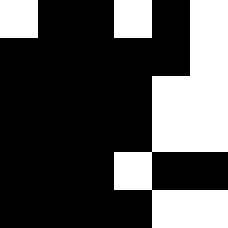[["white", "black", "black", "white", "black", "white"], ["black", "black", "black", "black", "black", "white"], ["black", "black", "black", "black", "white", "white"], ["black", "black", "black", "black", "white", "white"], ["black", "black", "black", "white", "black", "black"], ["black", "black", "black", "black", "white", "white"]]